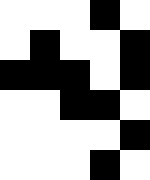[["white", "white", "white", "black", "white"], ["white", "black", "white", "white", "black"], ["black", "black", "black", "white", "black"], ["white", "white", "black", "black", "white"], ["white", "white", "white", "white", "black"], ["white", "white", "white", "black", "white"]]